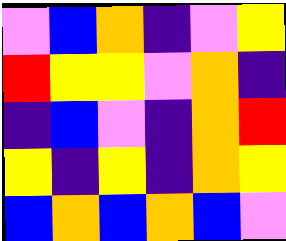[["violet", "blue", "orange", "indigo", "violet", "yellow"], ["red", "yellow", "yellow", "violet", "orange", "indigo"], ["indigo", "blue", "violet", "indigo", "orange", "red"], ["yellow", "indigo", "yellow", "indigo", "orange", "yellow"], ["blue", "orange", "blue", "orange", "blue", "violet"]]